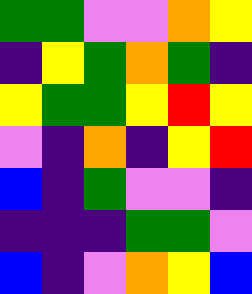[["green", "green", "violet", "violet", "orange", "yellow"], ["indigo", "yellow", "green", "orange", "green", "indigo"], ["yellow", "green", "green", "yellow", "red", "yellow"], ["violet", "indigo", "orange", "indigo", "yellow", "red"], ["blue", "indigo", "green", "violet", "violet", "indigo"], ["indigo", "indigo", "indigo", "green", "green", "violet"], ["blue", "indigo", "violet", "orange", "yellow", "blue"]]